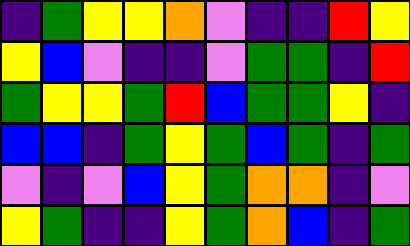[["indigo", "green", "yellow", "yellow", "orange", "violet", "indigo", "indigo", "red", "yellow"], ["yellow", "blue", "violet", "indigo", "indigo", "violet", "green", "green", "indigo", "red"], ["green", "yellow", "yellow", "green", "red", "blue", "green", "green", "yellow", "indigo"], ["blue", "blue", "indigo", "green", "yellow", "green", "blue", "green", "indigo", "green"], ["violet", "indigo", "violet", "blue", "yellow", "green", "orange", "orange", "indigo", "violet"], ["yellow", "green", "indigo", "indigo", "yellow", "green", "orange", "blue", "indigo", "green"]]